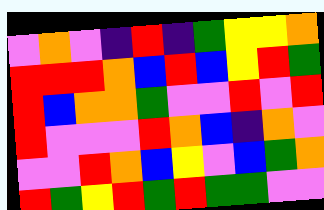[["violet", "orange", "violet", "indigo", "red", "indigo", "green", "yellow", "yellow", "orange"], ["red", "red", "red", "orange", "blue", "red", "blue", "yellow", "red", "green"], ["red", "blue", "orange", "orange", "green", "violet", "violet", "red", "violet", "red"], ["red", "violet", "violet", "violet", "red", "orange", "blue", "indigo", "orange", "violet"], ["violet", "violet", "red", "orange", "blue", "yellow", "violet", "blue", "green", "orange"], ["red", "green", "yellow", "red", "green", "red", "green", "green", "violet", "violet"]]